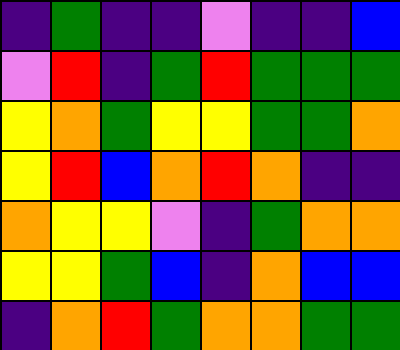[["indigo", "green", "indigo", "indigo", "violet", "indigo", "indigo", "blue"], ["violet", "red", "indigo", "green", "red", "green", "green", "green"], ["yellow", "orange", "green", "yellow", "yellow", "green", "green", "orange"], ["yellow", "red", "blue", "orange", "red", "orange", "indigo", "indigo"], ["orange", "yellow", "yellow", "violet", "indigo", "green", "orange", "orange"], ["yellow", "yellow", "green", "blue", "indigo", "orange", "blue", "blue"], ["indigo", "orange", "red", "green", "orange", "orange", "green", "green"]]